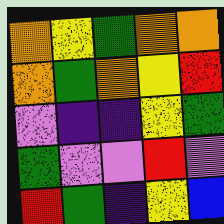[["orange", "yellow", "green", "orange", "orange"], ["orange", "green", "orange", "yellow", "red"], ["violet", "indigo", "indigo", "yellow", "green"], ["green", "violet", "violet", "red", "violet"], ["red", "green", "indigo", "yellow", "blue"]]